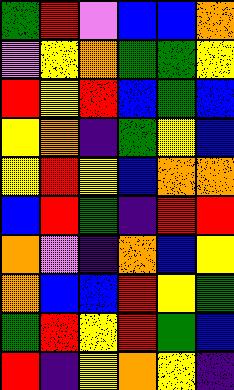[["green", "red", "violet", "blue", "blue", "orange"], ["violet", "yellow", "orange", "green", "green", "yellow"], ["red", "yellow", "red", "blue", "green", "blue"], ["yellow", "orange", "indigo", "green", "yellow", "blue"], ["yellow", "red", "yellow", "blue", "orange", "orange"], ["blue", "red", "green", "indigo", "red", "red"], ["orange", "violet", "indigo", "orange", "blue", "yellow"], ["orange", "blue", "blue", "red", "yellow", "green"], ["green", "red", "yellow", "red", "green", "blue"], ["red", "indigo", "yellow", "orange", "yellow", "indigo"]]